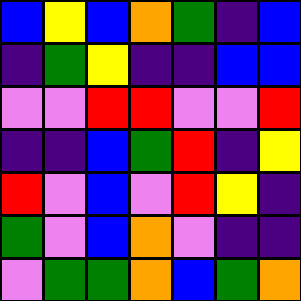[["blue", "yellow", "blue", "orange", "green", "indigo", "blue"], ["indigo", "green", "yellow", "indigo", "indigo", "blue", "blue"], ["violet", "violet", "red", "red", "violet", "violet", "red"], ["indigo", "indigo", "blue", "green", "red", "indigo", "yellow"], ["red", "violet", "blue", "violet", "red", "yellow", "indigo"], ["green", "violet", "blue", "orange", "violet", "indigo", "indigo"], ["violet", "green", "green", "orange", "blue", "green", "orange"]]